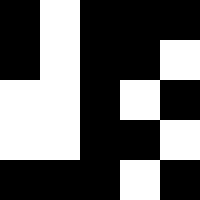[["black", "white", "black", "black", "black"], ["black", "white", "black", "black", "white"], ["white", "white", "black", "white", "black"], ["white", "white", "black", "black", "white"], ["black", "black", "black", "white", "black"]]